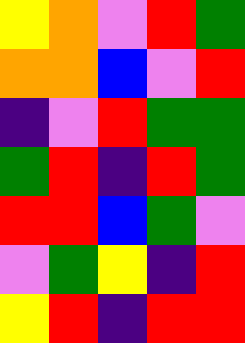[["yellow", "orange", "violet", "red", "green"], ["orange", "orange", "blue", "violet", "red"], ["indigo", "violet", "red", "green", "green"], ["green", "red", "indigo", "red", "green"], ["red", "red", "blue", "green", "violet"], ["violet", "green", "yellow", "indigo", "red"], ["yellow", "red", "indigo", "red", "red"]]